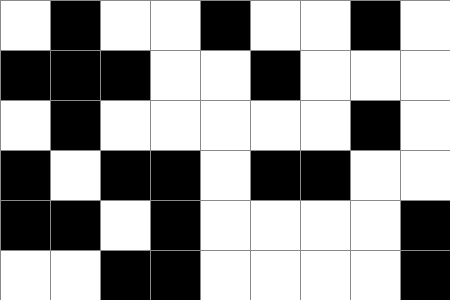[["white", "black", "white", "white", "black", "white", "white", "black", "white"], ["black", "black", "black", "white", "white", "black", "white", "white", "white"], ["white", "black", "white", "white", "white", "white", "white", "black", "white"], ["black", "white", "black", "black", "white", "black", "black", "white", "white"], ["black", "black", "white", "black", "white", "white", "white", "white", "black"], ["white", "white", "black", "black", "white", "white", "white", "white", "black"]]